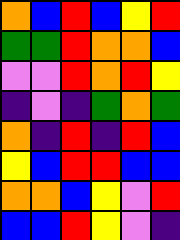[["orange", "blue", "red", "blue", "yellow", "red"], ["green", "green", "red", "orange", "orange", "blue"], ["violet", "violet", "red", "orange", "red", "yellow"], ["indigo", "violet", "indigo", "green", "orange", "green"], ["orange", "indigo", "red", "indigo", "red", "blue"], ["yellow", "blue", "red", "red", "blue", "blue"], ["orange", "orange", "blue", "yellow", "violet", "red"], ["blue", "blue", "red", "yellow", "violet", "indigo"]]